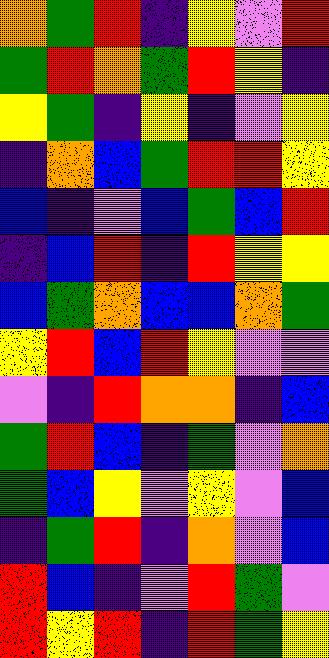[["orange", "green", "red", "indigo", "yellow", "violet", "red"], ["green", "red", "orange", "green", "red", "yellow", "indigo"], ["yellow", "green", "indigo", "yellow", "indigo", "violet", "yellow"], ["indigo", "orange", "blue", "green", "red", "red", "yellow"], ["blue", "indigo", "violet", "blue", "green", "blue", "red"], ["indigo", "blue", "red", "indigo", "red", "yellow", "yellow"], ["blue", "green", "orange", "blue", "blue", "orange", "green"], ["yellow", "red", "blue", "red", "yellow", "violet", "violet"], ["violet", "indigo", "red", "orange", "orange", "indigo", "blue"], ["green", "red", "blue", "indigo", "green", "violet", "orange"], ["green", "blue", "yellow", "violet", "yellow", "violet", "blue"], ["indigo", "green", "red", "indigo", "orange", "violet", "blue"], ["red", "blue", "indigo", "violet", "red", "green", "violet"], ["red", "yellow", "red", "indigo", "red", "green", "yellow"]]